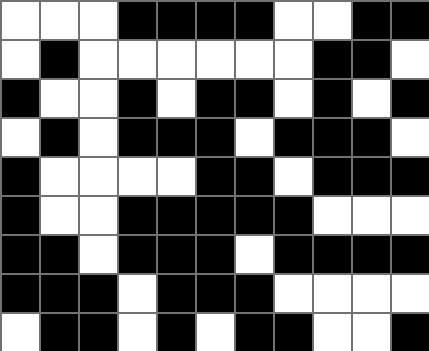[["white", "white", "white", "black", "black", "black", "black", "white", "white", "black", "black"], ["white", "black", "white", "white", "white", "white", "white", "white", "black", "black", "white"], ["black", "white", "white", "black", "white", "black", "black", "white", "black", "white", "black"], ["white", "black", "white", "black", "black", "black", "white", "black", "black", "black", "white"], ["black", "white", "white", "white", "white", "black", "black", "white", "black", "black", "black"], ["black", "white", "white", "black", "black", "black", "black", "black", "white", "white", "white"], ["black", "black", "white", "black", "black", "black", "white", "black", "black", "black", "black"], ["black", "black", "black", "white", "black", "black", "black", "white", "white", "white", "white"], ["white", "black", "black", "white", "black", "white", "black", "black", "white", "white", "black"]]